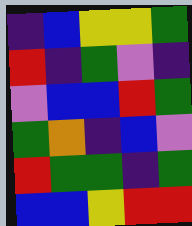[["indigo", "blue", "yellow", "yellow", "green"], ["red", "indigo", "green", "violet", "indigo"], ["violet", "blue", "blue", "red", "green"], ["green", "orange", "indigo", "blue", "violet"], ["red", "green", "green", "indigo", "green"], ["blue", "blue", "yellow", "red", "red"]]